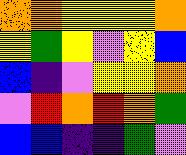[["orange", "orange", "yellow", "yellow", "yellow", "orange"], ["yellow", "green", "yellow", "violet", "yellow", "blue"], ["blue", "indigo", "violet", "yellow", "yellow", "orange"], ["violet", "red", "orange", "red", "orange", "green"], ["blue", "blue", "indigo", "indigo", "green", "violet"]]